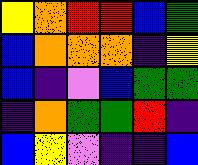[["yellow", "orange", "red", "red", "blue", "green"], ["blue", "orange", "orange", "orange", "indigo", "yellow"], ["blue", "indigo", "violet", "blue", "green", "green"], ["indigo", "orange", "green", "green", "red", "indigo"], ["blue", "yellow", "violet", "indigo", "indigo", "blue"]]